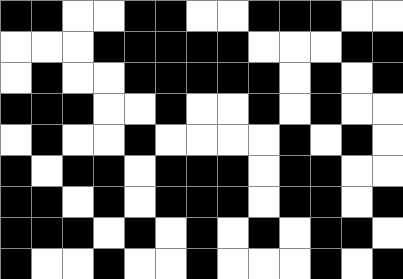[["black", "black", "white", "white", "black", "black", "white", "white", "black", "black", "black", "white", "white"], ["white", "white", "white", "black", "black", "black", "black", "black", "white", "white", "white", "black", "black"], ["white", "black", "white", "white", "black", "black", "black", "black", "black", "white", "black", "white", "black"], ["black", "black", "black", "white", "white", "black", "white", "white", "black", "white", "black", "white", "white"], ["white", "black", "white", "white", "black", "white", "white", "white", "white", "black", "white", "black", "white"], ["black", "white", "black", "black", "white", "black", "black", "black", "white", "black", "black", "white", "white"], ["black", "black", "white", "black", "white", "black", "black", "black", "white", "black", "black", "white", "black"], ["black", "black", "black", "white", "black", "white", "black", "white", "black", "white", "black", "black", "white"], ["black", "white", "white", "black", "white", "white", "black", "white", "white", "white", "black", "white", "black"]]